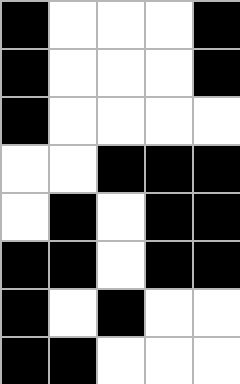[["black", "white", "white", "white", "black"], ["black", "white", "white", "white", "black"], ["black", "white", "white", "white", "white"], ["white", "white", "black", "black", "black"], ["white", "black", "white", "black", "black"], ["black", "black", "white", "black", "black"], ["black", "white", "black", "white", "white"], ["black", "black", "white", "white", "white"]]